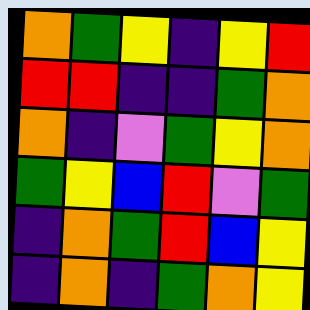[["orange", "green", "yellow", "indigo", "yellow", "red"], ["red", "red", "indigo", "indigo", "green", "orange"], ["orange", "indigo", "violet", "green", "yellow", "orange"], ["green", "yellow", "blue", "red", "violet", "green"], ["indigo", "orange", "green", "red", "blue", "yellow"], ["indigo", "orange", "indigo", "green", "orange", "yellow"]]